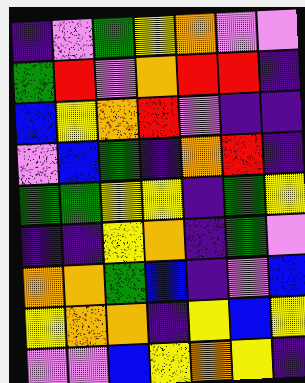[["indigo", "violet", "green", "yellow", "orange", "violet", "violet"], ["green", "red", "violet", "orange", "red", "red", "indigo"], ["blue", "yellow", "orange", "red", "violet", "indigo", "indigo"], ["violet", "blue", "green", "indigo", "orange", "red", "indigo"], ["green", "green", "yellow", "yellow", "indigo", "green", "yellow"], ["indigo", "indigo", "yellow", "orange", "indigo", "green", "violet"], ["orange", "orange", "green", "blue", "indigo", "violet", "blue"], ["yellow", "orange", "orange", "indigo", "yellow", "blue", "yellow"], ["violet", "violet", "blue", "yellow", "orange", "yellow", "indigo"]]